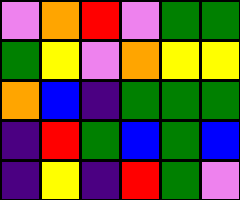[["violet", "orange", "red", "violet", "green", "green"], ["green", "yellow", "violet", "orange", "yellow", "yellow"], ["orange", "blue", "indigo", "green", "green", "green"], ["indigo", "red", "green", "blue", "green", "blue"], ["indigo", "yellow", "indigo", "red", "green", "violet"]]